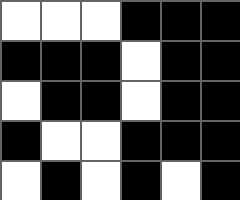[["white", "white", "white", "black", "black", "black"], ["black", "black", "black", "white", "black", "black"], ["white", "black", "black", "white", "black", "black"], ["black", "white", "white", "black", "black", "black"], ["white", "black", "white", "black", "white", "black"]]